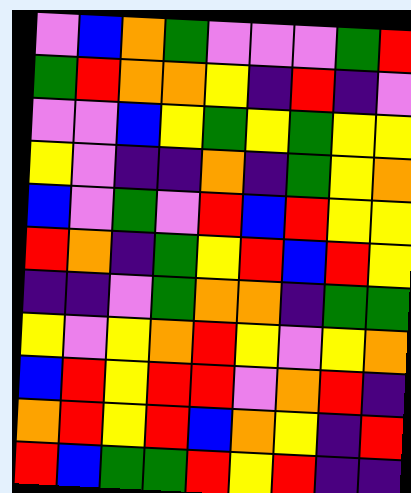[["violet", "blue", "orange", "green", "violet", "violet", "violet", "green", "red"], ["green", "red", "orange", "orange", "yellow", "indigo", "red", "indigo", "violet"], ["violet", "violet", "blue", "yellow", "green", "yellow", "green", "yellow", "yellow"], ["yellow", "violet", "indigo", "indigo", "orange", "indigo", "green", "yellow", "orange"], ["blue", "violet", "green", "violet", "red", "blue", "red", "yellow", "yellow"], ["red", "orange", "indigo", "green", "yellow", "red", "blue", "red", "yellow"], ["indigo", "indigo", "violet", "green", "orange", "orange", "indigo", "green", "green"], ["yellow", "violet", "yellow", "orange", "red", "yellow", "violet", "yellow", "orange"], ["blue", "red", "yellow", "red", "red", "violet", "orange", "red", "indigo"], ["orange", "red", "yellow", "red", "blue", "orange", "yellow", "indigo", "red"], ["red", "blue", "green", "green", "red", "yellow", "red", "indigo", "indigo"]]